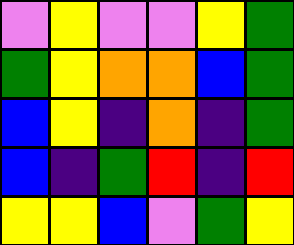[["violet", "yellow", "violet", "violet", "yellow", "green"], ["green", "yellow", "orange", "orange", "blue", "green"], ["blue", "yellow", "indigo", "orange", "indigo", "green"], ["blue", "indigo", "green", "red", "indigo", "red"], ["yellow", "yellow", "blue", "violet", "green", "yellow"]]